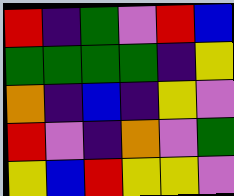[["red", "indigo", "green", "violet", "red", "blue"], ["green", "green", "green", "green", "indigo", "yellow"], ["orange", "indigo", "blue", "indigo", "yellow", "violet"], ["red", "violet", "indigo", "orange", "violet", "green"], ["yellow", "blue", "red", "yellow", "yellow", "violet"]]